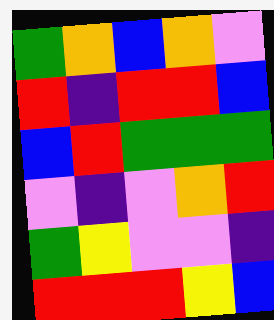[["green", "orange", "blue", "orange", "violet"], ["red", "indigo", "red", "red", "blue"], ["blue", "red", "green", "green", "green"], ["violet", "indigo", "violet", "orange", "red"], ["green", "yellow", "violet", "violet", "indigo"], ["red", "red", "red", "yellow", "blue"]]